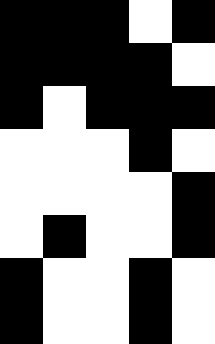[["black", "black", "black", "white", "black"], ["black", "black", "black", "black", "white"], ["black", "white", "black", "black", "black"], ["white", "white", "white", "black", "white"], ["white", "white", "white", "white", "black"], ["white", "black", "white", "white", "black"], ["black", "white", "white", "black", "white"], ["black", "white", "white", "black", "white"]]